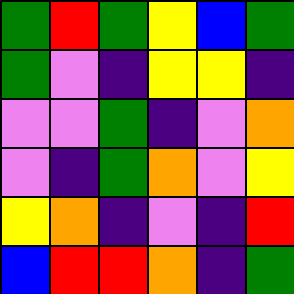[["green", "red", "green", "yellow", "blue", "green"], ["green", "violet", "indigo", "yellow", "yellow", "indigo"], ["violet", "violet", "green", "indigo", "violet", "orange"], ["violet", "indigo", "green", "orange", "violet", "yellow"], ["yellow", "orange", "indigo", "violet", "indigo", "red"], ["blue", "red", "red", "orange", "indigo", "green"]]